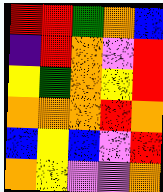[["red", "red", "green", "orange", "blue"], ["indigo", "red", "orange", "violet", "red"], ["yellow", "green", "orange", "yellow", "red"], ["orange", "orange", "orange", "red", "orange"], ["blue", "yellow", "blue", "violet", "red"], ["orange", "yellow", "violet", "violet", "orange"]]